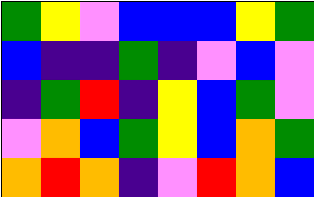[["green", "yellow", "violet", "blue", "blue", "blue", "yellow", "green"], ["blue", "indigo", "indigo", "green", "indigo", "violet", "blue", "violet"], ["indigo", "green", "red", "indigo", "yellow", "blue", "green", "violet"], ["violet", "orange", "blue", "green", "yellow", "blue", "orange", "green"], ["orange", "red", "orange", "indigo", "violet", "red", "orange", "blue"]]